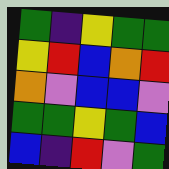[["green", "indigo", "yellow", "green", "green"], ["yellow", "red", "blue", "orange", "red"], ["orange", "violet", "blue", "blue", "violet"], ["green", "green", "yellow", "green", "blue"], ["blue", "indigo", "red", "violet", "green"]]